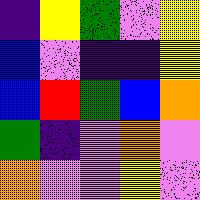[["indigo", "yellow", "green", "violet", "yellow"], ["blue", "violet", "indigo", "indigo", "yellow"], ["blue", "red", "green", "blue", "orange"], ["green", "indigo", "violet", "orange", "violet"], ["orange", "violet", "violet", "yellow", "violet"]]